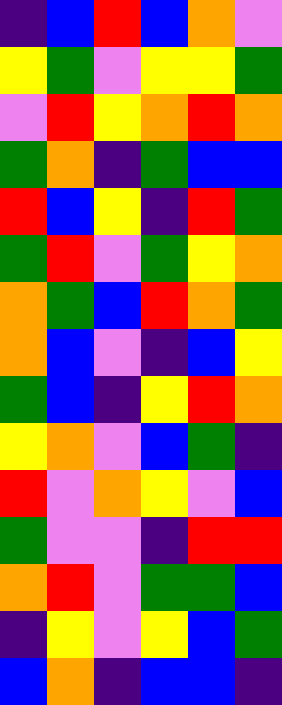[["indigo", "blue", "red", "blue", "orange", "violet"], ["yellow", "green", "violet", "yellow", "yellow", "green"], ["violet", "red", "yellow", "orange", "red", "orange"], ["green", "orange", "indigo", "green", "blue", "blue"], ["red", "blue", "yellow", "indigo", "red", "green"], ["green", "red", "violet", "green", "yellow", "orange"], ["orange", "green", "blue", "red", "orange", "green"], ["orange", "blue", "violet", "indigo", "blue", "yellow"], ["green", "blue", "indigo", "yellow", "red", "orange"], ["yellow", "orange", "violet", "blue", "green", "indigo"], ["red", "violet", "orange", "yellow", "violet", "blue"], ["green", "violet", "violet", "indigo", "red", "red"], ["orange", "red", "violet", "green", "green", "blue"], ["indigo", "yellow", "violet", "yellow", "blue", "green"], ["blue", "orange", "indigo", "blue", "blue", "indigo"]]